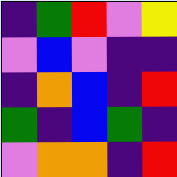[["indigo", "green", "red", "violet", "yellow"], ["violet", "blue", "violet", "indigo", "indigo"], ["indigo", "orange", "blue", "indigo", "red"], ["green", "indigo", "blue", "green", "indigo"], ["violet", "orange", "orange", "indigo", "red"]]